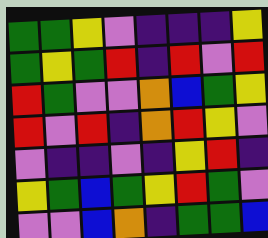[["green", "green", "yellow", "violet", "indigo", "indigo", "indigo", "yellow"], ["green", "yellow", "green", "red", "indigo", "red", "violet", "red"], ["red", "green", "violet", "violet", "orange", "blue", "green", "yellow"], ["red", "violet", "red", "indigo", "orange", "red", "yellow", "violet"], ["violet", "indigo", "indigo", "violet", "indigo", "yellow", "red", "indigo"], ["yellow", "green", "blue", "green", "yellow", "red", "green", "violet"], ["violet", "violet", "blue", "orange", "indigo", "green", "green", "blue"]]